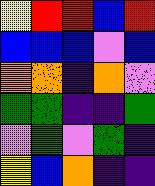[["yellow", "red", "red", "blue", "red"], ["blue", "blue", "blue", "violet", "blue"], ["orange", "orange", "indigo", "orange", "violet"], ["green", "green", "indigo", "indigo", "green"], ["violet", "green", "violet", "green", "indigo"], ["yellow", "blue", "orange", "indigo", "indigo"]]